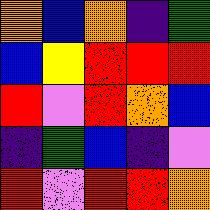[["orange", "blue", "orange", "indigo", "green"], ["blue", "yellow", "red", "red", "red"], ["red", "violet", "red", "orange", "blue"], ["indigo", "green", "blue", "indigo", "violet"], ["red", "violet", "red", "red", "orange"]]